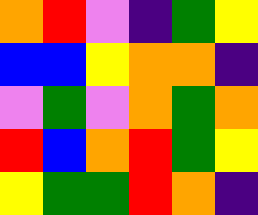[["orange", "red", "violet", "indigo", "green", "yellow"], ["blue", "blue", "yellow", "orange", "orange", "indigo"], ["violet", "green", "violet", "orange", "green", "orange"], ["red", "blue", "orange", "red", "green", "yellow"], ["yellow", "green", "green", "red", "orange", "indigo"]]